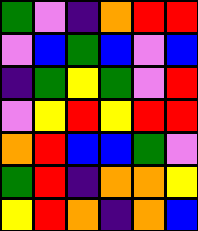[["green", "violet", "indigo", "orange", "red", "red"], ["violet", "blue", "green", "blue", "violet", "blue"], ["indigo", "green", "yellow", "green", "violet", "red"], ["violet", "yellow", "red", "yellow", "red", "red"], ["orange", "red", "blue", "blue", "green", "violet"], ["green", "red", "indigo", "orange", "orange", "yellow"], ["yellow", "red", "orange", "indigo", "orange", "blue"]]